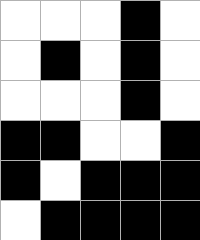[["white", "white", "white", "black", "white"], ["white", "black", "white", "black", "white"], ["white", "white", "white", "black", "white"], ["black", "black", "white", "white", "black"], ["black", "white", "black", "black", "black"], ["white", "black", "black", "black", "black"]]